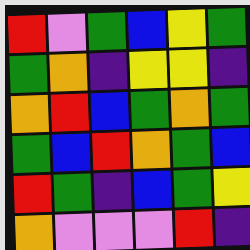[["red", "violet", "green", "blue", "yellow", "green"], ["green", "orange", "indigo", "yellow", "yellow", "indigo"], ["orange", "red", "blue", "green", "orange", "green"], ["green", "blue", "red", "orange", "green", "blue"], ["red", "green", "indigo", "blue", "green", "yellow"], ["orange", "violet", "violet", "violet", "red", "indigo"]]